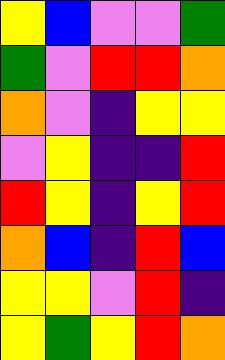[["yellow", "blue", "violet", "violet", "green"], ["green", "violet", "red", "red", "orange"], ["orange", "violet", "indigo", "yellow", "yellow"], ["violet", "yellow", "indigo", "indigo", "red"], ["red", "yellow", "indigo", "yellow", "red"], ["orange", "blue", "indigo", "red", "blue"], ["yellow", "yellow", "violet", "red", "indigo"], ["yellow", "green", "yellow", "red", "orange"]]